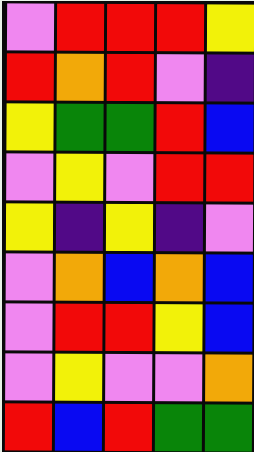[["violet", "red", "red", "red", "yellow"], ["red", "orange", "red", "violet", "indigo"], ["yellow", "green", "green", "red", "blue"], ["violet", "yellow", "violet", "red", "red"], ["yellow", "indigo", "yellow", "indigo", "violet"], ["violet", "orange", "blue", "orange", "blue"], ["violet", "red", "red", "yellow", "blue"], ["violet", "yellow", "violet", "violet", "orange"], ["red", "blue", "red", "green", "green"]]